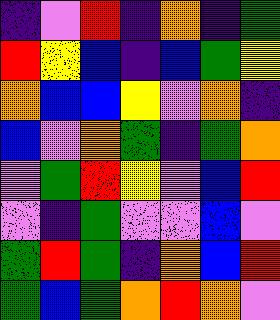[["indigo", "violet", "red", "indigo", "orange", "indigo", "green"], ["red", "yellow", "blue", "indigo", "blue", "green", "yellow"], ["orange", "blue", "blue", "yellow", "violet", "orange", "indigo"], ["blue", "violet", "orange", "green", "indigo", "green", "orange"], ["violet", "green", "red", "yellow", "violet", "blue", "red"], ["violet", "indigo", "green", "violet", "violet", "blue", "violet"], ["green", "red", "green", "indigo", "orange", "blue", "red"], ["green", "blue", "green", "orange", "red", "orange", "violet"]]